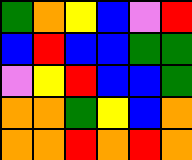[["green", "orange", "yellow", "blue", "violet", "red"], ["blue", "red", "blue", "blue", "green", "green"], ["violet", "yellow", "red", "blue", "blue", "green"], ["orange", "orange", "green", "yellow", "blue", "orange"], ["orange", "orange", "red", "orange", "red", "orange"]]